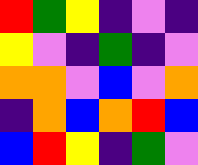[["red", "green", "yellow", "indigo", "violet", "indigo"], ["yellow", "violet", "indigo", "green", "indigo", "violet"], ["orange", "orange", "violet", "blue", "violet", "orange"], ["indigo", "orange", "blue", "orange", "red", "blue"], ["blue", "red", "yellow", "indigo", "green", "violet"]]